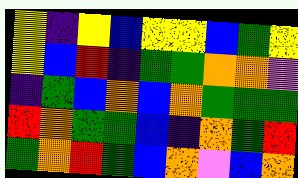[["yellow", "indigo", "yellow", "blue", "yellow", "yellow", "blue", "green", "yellow"], ["yellow", "blue", "red", "indigo", "green", "green", "orange", "orange", "violet"], ["indigo", "green", "blue", "orange", "blue", "orange", "green", "green", "green"], ["red", "orange", "green", "green", "blue", "indigo", "orange", "green", "red"], ["green", "orange", "red", "green", "blue", "orange", "violet", "blue", "orange"]]